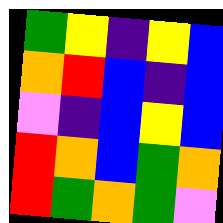[["green", "yellow", "indigo", "yellow", "blue"], ["orange", "red", "blue", "indigo", "blue"], ["violet", "indigo", "blue", "yellow", "blue"], ["red", "orange", "blue", "green", "orange"], ["red", "green", "orange", "green", "violet"]]